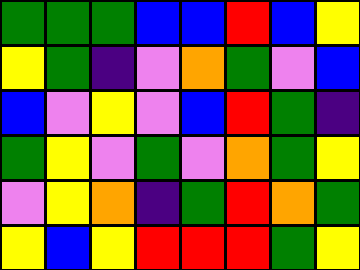[["green", "green", "green", "blue", "blue", "red", "blue", "yellow"], ["yellow", "green", "indigo", "violet", "orange", "green", "violet", "blue"], ["blue", "violet", "yellow", "violet", "blue", "red", "green", "indigo"], ["green", "yellow", "violet", "green", "violet", "orange", "green", "yellow"], ["violet", "yellow", "orange", "indigo", "green", "red", "orange", "green"], ["yellow", "blue", "yellow", "red", "red", "red", "green", "yellow"]]